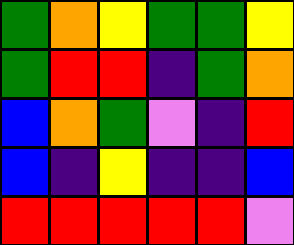[["green", "orange", "yellow", "green", "green", "yellow"], ["green", "red", "red", "indigo", "green", "orange"], ["blue", "orange", "green", "violet", "indigo", "red"], ["blue", "indigo", "yellow", "indigo", "indigo", "blue"], ["red", "red", "red", "red", "red", "violet"]]